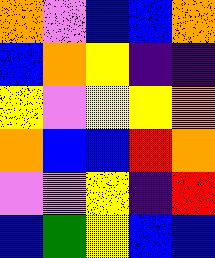[["orange", "violet", "blue", "blue", "orange"], ["blue", "orange", "yellow", "indigo", "indigo"], ["yellow", "violet", "yellow", "yellow", "orange"], ["orange", "blue", "blue", "red", "orange"], ["violet", "violet", "yellow", "indigo", "red"], ["blue", "green", "yellow", "blue", "blue"]]